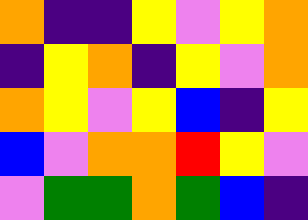[["orange", "indigo", "indigo", "yellow", "violet", "yellow", "orange"], ["indigo", "yellow", "orange", "indigo", "yellow", "violet", "orange"], ["orange", "yellow", "violet", "yellow", "blue", "indigo", "yellow"], ["blue", "violet", "orange", "orange", "red", "yellow", "violet"], ["violet", "green", "green", "orange", "green", "blue", "indigo"]]